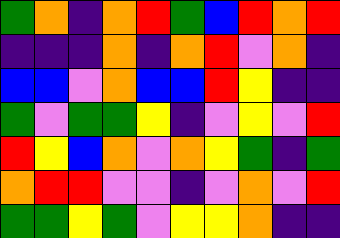[["green", "orange", "indigo", "orange", "red", "green", "blue", "red", "orange", "red"], ["indigo", "indigo", "indigo", "orange", "indigo", "orange", "red", "violet", "orange", "indigo"], ["blue", "blue", "violet", "orange", "blue", "blue", "red", "yellow", "indigo", "indigo"], ["green", "violet", "green", "green", "yellow", "indigo", "violet", "yellow", "violet", "red"], ["red", "yellow", "blue", "orange", "violet", "orange", "yellow", "green", "indigo", "green"], ["orange", "red", "red", "violet", "violet", "indigo", "violet", "orange", "violet", "red"], ["green", "green", "yellow", "green", "violet", "yellow", "yellow", "orange", "indigo", "indigo"]]